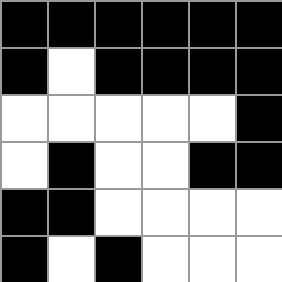[["black", "black", "black", "black", "black", "black"], ["black", "white", "black", "black", "black", "black"], ["white", "white", "white", "white", "white", "black"], ["white", "black", "white", "white", "black", "black"], ["black", "black", "white", "white", "white", "white"], ["black", "white", "black", "white", "white", "white"]]